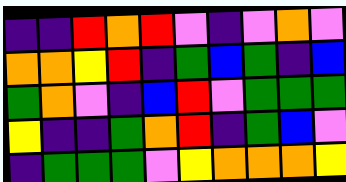[["indigo", "indigo", "red", "orange", "red", "violet", "indigo", "violet", "orange", "violet"], ["orange", "orange", "yellow", "red", "indigo", "green", "blue", "green", "indigo", "blue"], ["green", "orange", "violet", "indigo", "blue", "red", "violet", "green", "green", "green"], ["yellow", "indigo", "indigo", "green", "orange", "red", "indigo", "green", "blue", "violet"], ["indigo", "green", "green", "green", "violet", "yellow", "orange", "orange", "orange", "yellow"]]